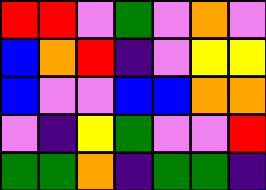[["red", "red", "violet", "green", "violet", "orange", "violet"], ["blue", "orange", "red", "indigo", "violet", "yellow", "yellow"], ["blue", "violet", "violet", "blue", "blue", "orange", "orange"], ["violet", "indigo", "yellow", "green", "violet", "violet", "red"], ["green", "green", "orange", "indigo", "green", "green", "indigo"]]